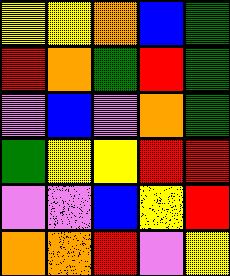[["yellow", "yellow", "orange", "blue", "green"], ["red", "orange", "green", "red", "green"], ["violet", "blue", "violet", "orange", "green"], ["green", "yellow", "yellow", "red", "red"], ["violet", "violet", "blue", "yellow", "red"], ["orange", "orange", "red", "violet", "yellow"]]